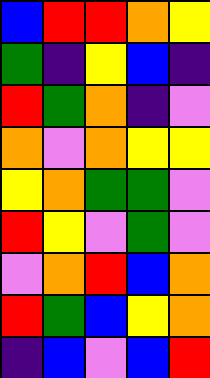[["blue", "red", "red", "orange", "yellow"], ["green", "indigo", "yellow", "blue", "indigo"], ["red", "green", "orange", "indigo", "violet"], ["orange", "violet", "orange", "yellow", "yellow"], ["yellow", "orange", "green", "green", "violet"], ["red", "yellow", "violet", "green", "violet"], ["violet", "orange", "red", "blue", "orange"], ["red", "green", "blue", "yellow", "orange"], ["indigo", "blue", "violet", "blue", "red"]]